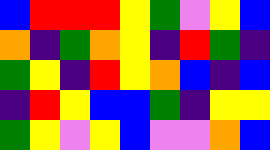[["blue", "red", "red", "red", "yellow", "green", "violet", "yellow", "blue"], ["orange", "indigo", "green", "orange", "yellow", "indigo", "red", "green", "indigo"], ["green", "yellow", "indigo", "red", "yellow", "orange", "blue", "indigo", "blue"], ["indigo", "red", "yellow", "blue", "blue", "green", "indigo", "yellow", "yellow"], ["green", "yellow", "violet", "yellow", "blue", "violet", "violet", "orange", "blue"]]